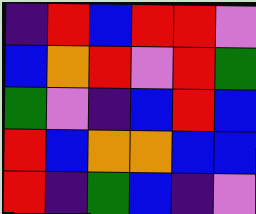[["indigo", "red", "blue", "red", "red", "violet"], ["blue", "orange", "red", "violet", "red", "green"], ["green", "violet", "indigo", "blue", "red", "blue"], ["red", "blue", "orange", "orange", "blue", "blue"], ["red", "indigo", "green", "blue", "indigo", "violet"]]